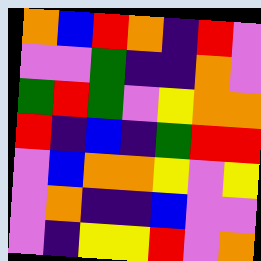[["orange", "blue", "red", "orange", "indigo", "red", "violet"], ["violet", "violet", "green", "indigo", "indigo", "orange", "violet"], ["green", "red", "green", "violet", "yellow", "orange", "orange"], ["red", "indigo", "blue", "indigo", "green", "red", "red"], ["violet", "blue", "orange", "orange", "yellow", "violet", "yellow"], ["violet", "orange", "indigo", "indigo", "blue", "violet", "violet"], ["violet", "indigo", "yellow", "yellow", "red", "violet", "orange"]]